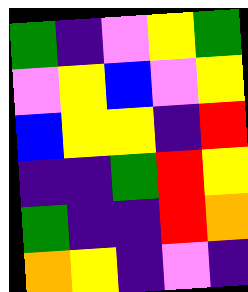[["green", "indigo", "violet", "yellow", "green"], ["violet", "yellow", "blue", "violet", "yellow"], ["blue", "yellow", "yellow", "indigo", "red"], ["indigo", "indigo", "green", "red", "yellow"], ["green", "indigo", "indigo", "red", "orange"], ["orange", "yellow", "indigo", "violet", "indigo"]]